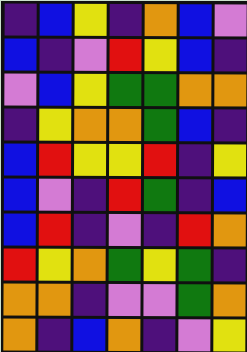[["indigo", "blue", "yellow", "indigo", "orange", "blue", "violet"], ["blue", "indigo", "violet", "red", "yellow", "blue", "indigo"], ["violet", "blue", "yellow", "green", "green", "orange", "orange"], ["indigo", "yellow", "orange", "orange", "green", "blue", "indigo"], ["blue", "red", "yellow", "yellow", "red", "indigo", "yellow"], ["blue", "violet", "indigo", "red", "green", "indigo", "blue"], ["blue", "red", "indigo", "violet", "indigo", "red", "orange"], ["red", "yellow", "orange", "green", "yellow", "green", "indigo"], ["orange", "orange", "indigo", "violet", "violet", "green", "orange"], ["orange", "indigo", "blue", "orange", "indigo", "violet", "yellow"]]